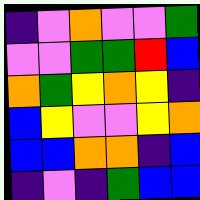[["indigo", "violet", "orange", "violet", "violet", "green"], ["violet", "violet", "green", "green", "red", "blue"], ["orange", "green", "yellow", "orange", "yellow", "indigo"], ["blue", "yellow", "violet", "violet", "yellow", "orange"], ["blue", "blue", "orange", "orange", "indigo", "blue"], ["indigo", "violet", "indigo", "green", "blue", "blue"]]